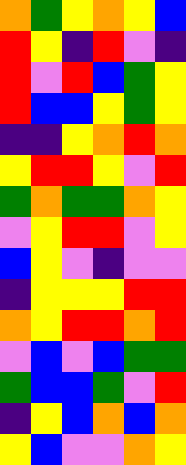[["orange", "green", "yellow", "orange", "yellow", "blue"], ["red", "yellow", "indigo", "red", "violet", "indigo"], ["red", "violet", "red", "blue", "green", "yellow"], ["red", "blue", "blue", "yellow", "green", "yellow"], ["indigo", "indigo", "yellow", "orange", "red", "orange"], ["yellow", "red", "red", "yellow", "violet", "red"], ["green", "orange", "green", "green", "orange", "yellow"], ["violet", "yellow", "red", "red", "violet", "yellow"], ["blue", "yellow", "violet", "indigo", "violet", "violet"], ["indigo", "yellow", "yellow", "yellow", "red", "red"], ["orange", "yellow", "red", "red", "orange", "red"], ["violet", "blue", "violet", "blue", "green", "green"], ["green", "blue", "blue", "green", "violet", "red"], ["indigo", "yellow", "blue", "orange", "blue", "orange"], ["yellow", "blue", "violet", "violet", "orange", "yellow"]]